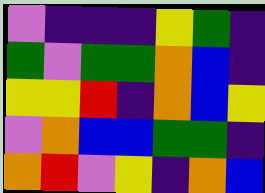[["violet", "indigo", "indigo", "indigo", "yellow", "green", "indigo"], ["green", "violet", "green", "green", "orange", "blue", "indigo"], ["yellow", "yellow", "red", "indigo", "orange", "blue", "yellow"], ["violet", "orange", "blue", "blue", "green", "green", "indigo"], ["orange", "red", "violet", "yellow", "indigo", "orange", "blue"]]